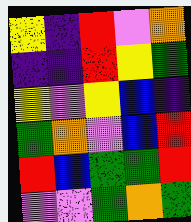[["yellow", "indigo", "red", "violet", "orange"], ["indigo", "indigo", "red", "yellow", "green"], ["yellow", "violet", "yellow", "blue", "indigo"], ["green", "orange", "violet", "blue", "red"], ["red", "blue", "green", "green", "red"], ["violet", "violet", "green", "orange", "green"]]